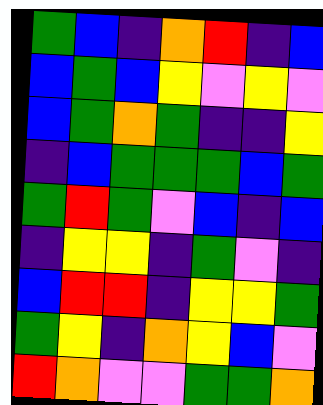[["green", "blue", "indigo", "orange", "red", "indigo", "blue"], ["blue", "green", "blue", "yellow", "violet", "yellow", "violet"], ["blue", "green", "orange", "green", "indigo", "indigo", "yellow"], ["indigo", "blue", "green", "green", "green", "blue", "green"], ["green", "red", "green", "violet", "blue", "indigo", "blue"], ["indigo", "yellow", "yellow", "indigo", "green", "violet", "indigo"], ["blue", "red", "red", "indigo", "yellow", "yellow", "green"], ["green", "yellow", "indigo", "orange", "yellow", "blue", "violet"], ["red", "orange", "violet", "violet", "green", "green", "orange"]]